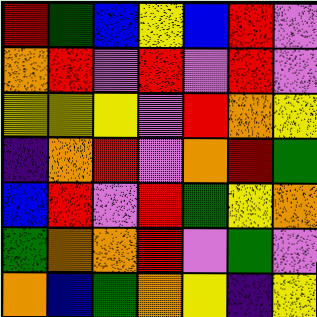[["red", "green", "blue", "yellow", "blue", "red", "violet"], ["orange", "red", "violet", "red", "violet", "red", "violet"], ["yellow", "yellow", "yellow", "violet", "red", "orange", "yellow"], ["indigo", "orange", "red", "violet", "orange", "red", "green"], ["blue", "red", "violet", "red", "green", "yellow", "orange"], ["green", "orange", "orange", "red", "violet", "green", "violet"], ["orange", "blue", "green", "orange", "yellow", "indigo", "yellow"]]